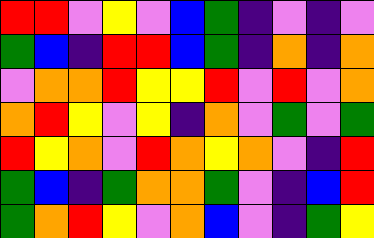[["red", "red", "violet", "yellow", "violet", "blue", "green", "indigo", "violet", "indigo", "violet"], ["green", "blue", "indigo", "red", "red", "blue", "green", "indigo", "orange", "indigo", "orange"], ["violet", "orange", "orange", "red", "yellow", "yellow", "red", "violet", "red", "violet", "orange"], ["orange", "red", "yellow", "violet", "yellow", "indigo", "orange", "violet", "green", "violet", "green"], ["red", "yellow", "orange", "violet", "red", "orange", "yellow", "orange", "violet", "indigo", "red"], ["green", "blue", "indigo", "green", "orange", "orange", "green", "violet", "indigo", "blue", "red"], ["green", "orange", "red", "yellow", "violet", "orange", "blue", "violet", "indigo", "green", "yellow"]]